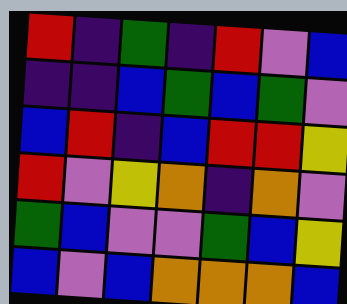[["red", "indigo", "green", "indigo", "red", "violet", "blue"], ["indigo", "indigo", "blue", "green", "blue", "green", "violet"], ["blue", "red", "indigo", "blue", "red", "red", "yellow"], ["red", "violet", "yellow", "orange", "indigo", "orange", "violet"], ["green", "blue", "violet", "violet", "green", "blue", "yellow"], ["blue", "violet", "blue", "orange", "orange", "orange", "blue"]]